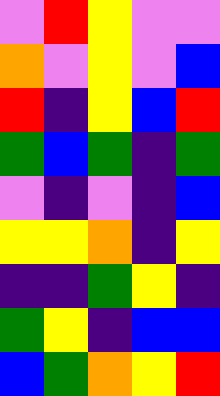[["violet", "red", "yellow", "violet", "violet"], ["orange", "violet", "yellow", "violet", "blue"], ["red", "indigo", "yellow", "blue", "red"], ["green", "blue", "green", "indigo", "green"], ["violet", "indigo", "violet", "indigo", "blue"], ["yellow", "yellow", "orange", "indigo", "yellow"], ["indigo", "indigo", "green", "yellow", "indigo"], ["green", "yellow", "indigo", "blue", "blue"], ["blue", "green", "orange", "yellow", "red"]]